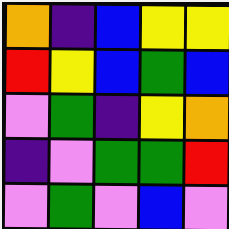[["orange", "indigo", "blue", "yellow", "yellow"], ["red", "yellow", "blue", "green", "blue"], ["violet", "green", "indigo", "yellow", "orange"], ["indigo", "violet", "green", "green", "red"], ["violet", "green", "violet", "blue", "violet"]]